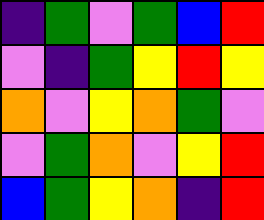[["indigo", "green", "violet", "green", "blue", "red"], ["violet", "indigo", "green", "yellow", "red", "yellow"], ["orange", "violet", "yellow", "orange", "green", "violet"], ["violet", "green", "orange", "violet", "yellow", "red"], ["blue", "green", "yellow", "orange", "indigo", "red"]]